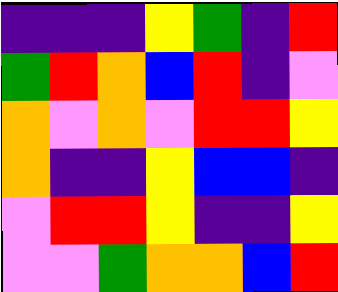[["indigo", "indigo", "indigo", "yellow", "green", "indigo", "red"], ["green", "red", "orange", "blue", "red", "indigo", "violet"], ["orange", "violet", "orange", "violet", "red", "red", "yellow"], ["orange", "indigo", "indigo", "yellow", "blue", "blue", "indigo"], ["violet", "red", "red", "yellow", "indigo", "indigo", "yellow"], ["violet", "violet", "green", "orange", "orange", "blue", "red"]]